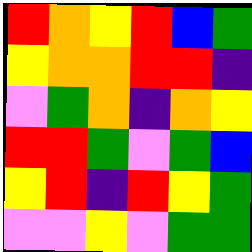[["red", "orange", "yellow", "red", "blue", "green"], ["yellow", "orange", "orange", "red", "red", "indigo"], ["violet", "green", "orange", "indigo", "orange", "yellow"], ["red", "red", "green", "violet", "green", "blue"], ["yellow", "red", "indigo", "red", "yellow", "green"], ["violet", "violet", "yellow", "violet", "green", "green"]]